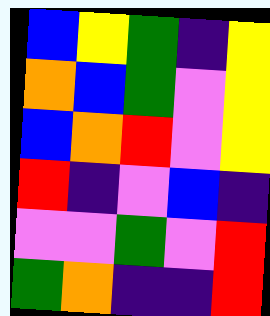[["blue", "yellow", "green", "indigo", "yellow"], ["orange", "blue", "green", "violet", "yellow"], ["blue", "orange", "red", "violet", "yellow"], ["red", "indigo", "violet", "blue", "indigo"], ["violet", "violet", "green", "violet", "red"], ["green", "orange", "indigo", "indigo", "red"]]